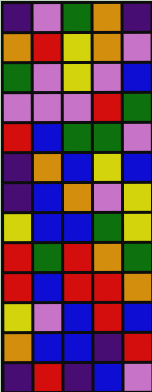[["indigo", "violet", "green", "orange", "indigo"], ["orange", "red", "yellow", "orange", "violet"], ["green", "violet", "yellow", "violet", "blue"], ["violet", "violet", "violet", "red", "green"], ["red", "blue", "green", "green", "violet"], ["indigo", "orange", "blue", "yellow", "blue"], ["indigo", "blue", "orange", "violet", "yellow"], ["yellow", "blue", "blue", "green", "yellow"], ["red", "green", "red", "orange", "green"], ["red", "blue", "red", "red", "orange"], ["yellow", "violet", "blue", "red", "blue"], ["orange", "blue", "blue", "indigo", "red"], ["indigo", "red", "indigo", "blue", "violet"]]